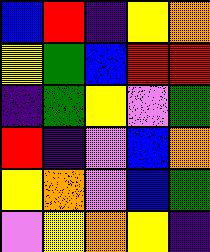[["blue", "red", "indigo", "yellow", "orange"], ["yellow", "green", "blue", "red", "red"], ["indigo", "green", "yellow", "violet", "green"], ["red", "indigo", "violet", "blue", "orange"], ["yellow", "orange", "violet", "blue", "green"], ["violet", "yellow", "orange", "yellow", "indigo"]]